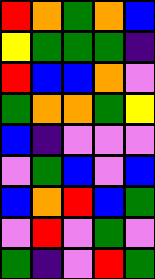[["red", "orange", "green", "orange", "blue"], ["yellow", "green", "green", "green", "indigo"], ["red", "blue", "blue", "orange", "violet"], ["green", "orange", "orange", "green", "yellow"], ["blue", "indigo", "violet", "violet", "violet"], ["violet", "green", "blue", "violet", "blue"], ["blue", "orange", "red", "blue", "green"], ["violet", "red", "violet", "green", "violet"], ["green", "indigo", "violet", "red", "green"]]